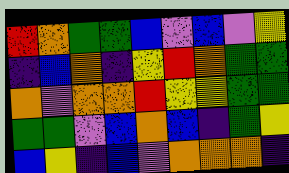[["red", "orange", "green", "green", "blue", "violet", "blue", "violet", "yellow"], ["indigo", "blue", "orange", "indigo", "yellow", "red", "orange", "green", "green"], ["orange", "violet", "orange", "orange", "red", "yellow", "yellow", "green", "green"], ["green", "green", "violet", "blue", "orange", "blue", "indigo", "green", "yellow"], ["blue", "yellow", "indigo", "blue", "violet", "orange", "orange", "orange", "indigo"]]